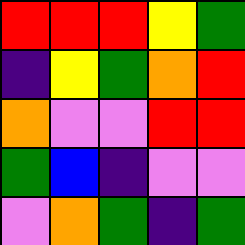[["red", "red", "red", "yellow", "green"], ["indigo", "yellow", "green", "orange", "red"], ["orange", "violet", "violet", "red", "red"], ["green", "blue", "indigo", "violet", "violet"], ["violet", "orange", "green", "indigo", "green"]]